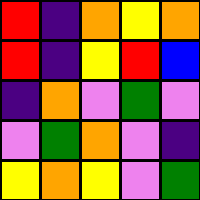[["red", "indigo", "orange", "yellow", "orange"], ["red", "indigo", "yellow", "red", "blue"], ["indigo", "orange", "violet", "green", "violet"], ["violet", "green", "orange", "violet", "indigo"], ["yellow", "orange", "yellow", "violet", "green"]]